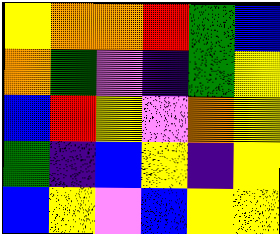[["yellow", "orange", "orange", "red", "green", "blue"], ["orange", "green", "violet", "indigo", "green", "yellow"], ["blue", "red", "yellow", "violet", "orange", "yellow"], ["green", "indigo", "blue", "yellow", "indigo", "yellow"], ["blue", "yellow", "violet", "blue", "yellow", "yellow"]]